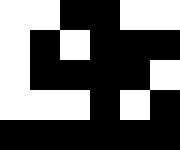[["white", "white", "black", "black", "white", "white"], ["white", "black", "white", "black", "black", "black"], ["white", "black", "black", "black", "black", "white"], ["white", "white", "white", "black", "white", "black"], ["black", "black", "black", "black", "black", "black"]]